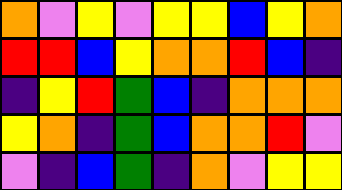[["orange", "violet", "yellow", "violet", "yellow", "yellow", "blue", "yellow", "orange"], ["red", "red", "blue", "yellow", "orange", "orange", "red", "blue", "indigo"], ["indigo", "yellow", "red", "green", "blue", "indigo", "orange", "orange", "orange"], ["yellow", "orange", "indigo", "green", "blue", "orange", "orange", "red", "violet"], ["violet", "indigo", "blue", "green", "indigo", "orange", "violet", "yellow", "yellow"]]